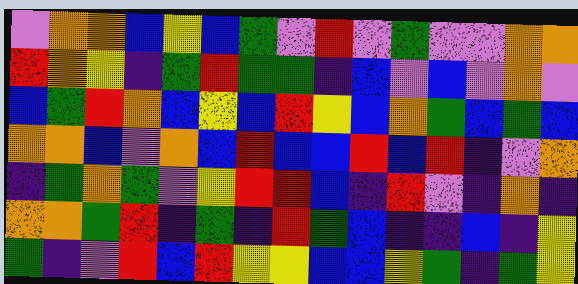[["violet", "orange", "orange", "blue", "yellow", "blue", "green", "violet", "red", "violet", "green", "violet", "violet", "orange", "orange"], ["red", "orange", "yellow", "indigo", "green", "red", "green", "green", "indigo", "blue", "violet", "blue", "violet", "orange", "violet"], ["blue", "green", "red", "orange", "blue", "yellow", "blue", "red", "yellow", "blue", "orange", "green", "blue", "green", "blue"], ["orange", "orange", "blue", "violet", "orange", "blue", "red", "blue", "blue", "red", "blue", "red", "indigo", "violet", "orange"], ["indigo", "green", "orange", "green", "violet", "yellow", "red", "red", "blue", "indigo", "red", "violet", "indigo", "orange", "indigo"], ["orange", "orange", "green", "red", "indigo", "green", "indigo", "red", "green", "blue", "indigo", "indigo", "blue", "indigo", "yellow"], ["green", "indigo", "violet", "red", "blue", "red", "yellow", "yellow", "blue", "blue", "yellow", "green", "indigo", "green", "yellow"]]